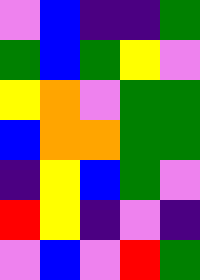[["violet", "blue", "indigo", "indigo", "green"], ["green", "blue", "green", "yellow", "violet"], ["yellow", "orange", "violet", "green", "green"], ["blue", "orange", "orange", "green", "green"], ["indigo", "yellow", "blue", "green", "violet"], ["red", "yellow", "indigo", "violet", "indigo"], ["violet", "blue", "violet", "red", "green"]]